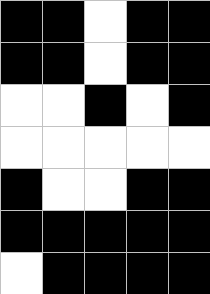[["black", "black", "white", "black", "black"], ["black", "black", "white", "black", "black"], ["white", "white", "black", "white", "black"], ["white", "white", "white", "white", "white"], ["black", "white", "white", "black", "black"], ["black", "black", "black", "black", "black"], ["white", "black", "black", "black", "black"]]